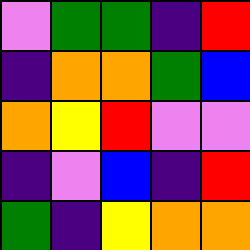[["violet", "green", "green", "indigo", "red"], ["indigo", "orange", "orange", "green", "blue"], ["orange", "yellow", "red", "violet", "violet"], ["indigo", "violet", "blue", "indigo", "red"], ["green", "indigo", "yellow", "orange", "orange"]]